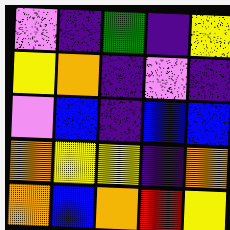[["violet", "indigo", "green", "indigo", "yellow"], ["yellow", "orange", "indigo", "violet", "indigo"], ["violet", "blue", "indigo", "blue", "blue"], ["orange", "yellow", "yellow", "indigo", "orange"], ["orange", "blue", "orange", "red", "yellow"]]